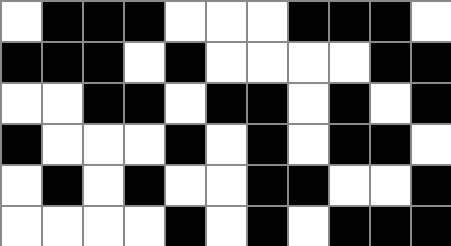[["white", "black", "black", "black", "white", "white", "white", "black", "black", "black", "white"], ["black", "black", "black", "white", "black", "white", "white", "white", "white", "black", "black"], ["white", "white", "black", "black", "white", "black", "black", "white", "black", "white", "black"], ["black", "white", "white", "white", "black", "white", "black", "white", "black", "black", "white"], ["white", "black", "white", "black", "white", "white", "black", "black", "white", "white", "black"], ["white", "white", "white", "white", "black", "white", "black", "white", "black", "black", "black"]]